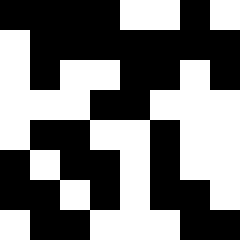[["black", "black", "black", "black", "white", "white", "black", "white"], ["white", "black", "black", "black", "black", "black", "black", "black"], ["white", "black", "white", "white", "black", "black", "white", "black"], ["white", "white", "white", "black", "black", "white", "white", "white"], ["white", "black", "black", "white", "white", "black", "white", "white"], ["black", "white", "black", "black", "white", "black", "white", "white"], ["black", "black", "white", "black", "white", "black", "black", "white"], ["white", "black", "black", "white", "white", "white", "black", "black"]]